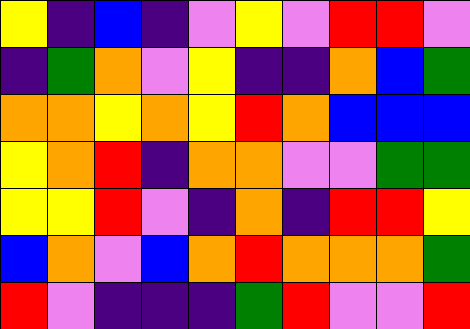[["yellow", "indigo", "blue", "indigo", "violet", "yellow", "violet", "red", "red", "violet"], ["indigo", "green", "orange", "violet", "yellow", "indigo", "indigo", "orange", "blue", "green"], ["orange", "orange", "yellow", "orange", "yellow", "red", "orange", "blue", "blue", "blue"], ["yellow", "orange", "red", "indigo", "orange", "orange", "violet", "violet", "green", "green"], ["yellow", "yellow", "red", "violet", "indigo", "orange", "indigo", "red", "red", "yellow"], ["blue", "orange", "violet", "blue", "orange", "red", "orange", "orange", "orange", "green"], ["red", "violet", "indigo", "indigo", "indigo", "green", "red", "violet", "violet", "red"]]